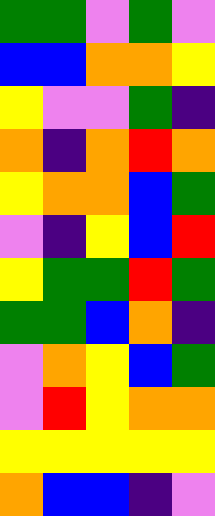[["green", "green", "violet", "green", "violet"], ["blue", "blue", "orange", "orange", "yellow"], ["yellow", "violet", "violet", "green", "indigo"], ["orange", "indigo", "orange", "red", "orange"], ["yellow", "orange", "orange", "blue", "green"], ["violet", "indigo", "yellow", "blue", "red"], ["yellow", "green", "green", "red", "green"], ["green", "green", "blue", "orange", "indigo"], ["violet", "orange", "yellow", "blue", "green"], ["violet", "red", "yellow", "orange", "orange"], ["yellow", "yellow", "yellow", "yellow", "yellow"], ["orange", "blue", "blue", "indigo", "violet"]]